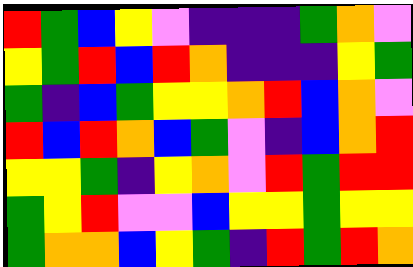[["red", "green", "blue", "yellow", "violet", "indigo", "indigo", "indigo", "green", "orange", "violet"], ["yellow", "green", "red", "blue", "red", "orange", "indigo", "indigo", "indigo", "yellow", "green"], ["green", "indigo", "blue", "green", "yellow", "yellow", "orange", "red", "blue", "orange", "violet"], ["red", "blue", "red", "orange", "blue", "green", "violet", "indigo", "blue", "orange", "red"], ["yellow", "yellow", "green", "indigo", "yellow", "orange", "violet", "red", "green", "red", "red"], ["green", "yellow", "red", "violet", "violet", "blue", "yellow", "yellow", "green", "yellow", "yellow"], ["green", "orange", "orange", "blue", "yellow", "green", "indigo", "red", "green", "red", "orange"]]